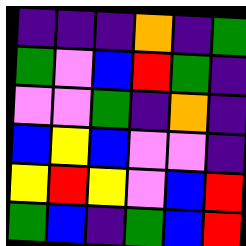[["indigo", "indigo", "indigo", "orange", "indigo", "green"], ["green", "violet", "blue", "red", "green", "indigo"], ["violet", "violet", "green", "indigo", "orange", "indigo"], ["blue", "yellow", "blue", "violet", "violet", "indigo"], ["yellow", "red", "yellow", "violet", "blue", "red"], ["green", "blue", "indigo", "green", "blue", "red"]]